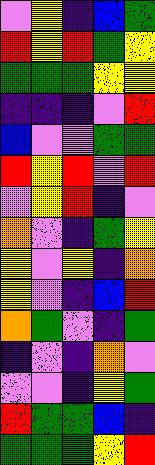[["violet", "yellow", "indigo", "blue", "green"], ["red", "yellow", "red", "green", "yellow"], ["green", "green", "green", "yellow", "yellow"], ["indigo", "indigo", "indigo", "violet", "red"], ["blue", "violet", "violet", "green", "green"], ["red", "yellow", "red", "violet", "red"], ["violet", "yellow", "red", "indigo", "violet"], ["orange", "violet", "indigo", "green", "yellow"], ["yellow", "violet", "yellow", "indigo", "orange"], ["yellow", "violet", "indigo", "blue", "red"], ["orange", "green", "violet", "indigo", "green"], ["indigo", "violet", "indigo", "orange", "violet"], ["violet", "violet", "indigo", "yellow", "green"], ["red", "green", "green", "blue", "indigo"], ["green", "green", "green", "yellow", "red"]]